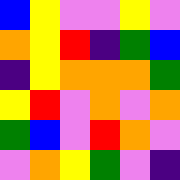[["blue", "yellow", "violet", "violet", "yellow", "violet"], ["orange", "yellow", "red", "indigo", "green", "blue"], ["indigo", "yellow", "orange", "orange", "orange", "green"], ["yellow", "red", "violet", "orange", "violet", "orange"], ["green", "blue", "violet", "red", "orange", "violet"], ["violet", "orange", "yellow", "green", "violet", "indigo"]]